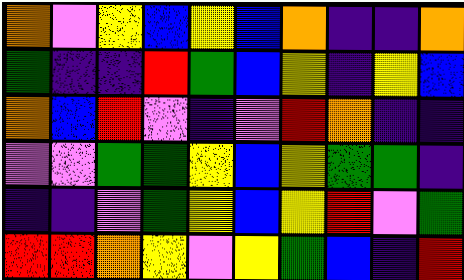[["orange", "violet", "yellow", "blue", "yellow", "blue", "orange", "indigo", "indigo", "orange"], ["green", "indigo", "indigo", "red", "green", "blue", "yellow", "indigo", "yellow", "blue"], ["orange", "blue", "red", "violet", "indigo", "violet", "red", "orange", "indigo", "indigo"], ["violet", "violet", "green", "green", "yellow", "blue", "yellow", "green", "green", "indigo"], ["indigo", "indigo", "violet", "green", "yellow", "blue", "yellow", "red", "violet", "green"], ["red", "red", "orange", "yellow", "violet", "yellow", "green", "blue", "indigo", "red"]]